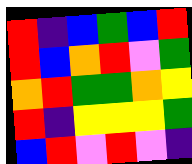[["red", "indigo", "blue", "green", "blue", "red"], ["red", "blue", "orange", "red", "violet", "green"], ["orange", "red", "green", "green", "orange", "yellow"], ["red", "indigo", "yellow", "yellow", "yellow", "green"], ["blue", "red", "violet", "red", "violet", "indigo"]]